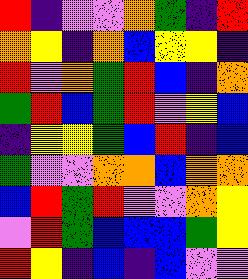[["red", "indigo", "violet", "violet", "orange", "green", "indigo", "red"], ["orange", "yellow", "indigo", "orange", "blue", "yellow", "yellow", "indigo"], ["red", "violet", "orange", "green", "red", "blue", "indigo", "orange"], ["green", "red", "blue", "green", "red", "violet", "yellow", "blue"], ["indigo", "yellow", "yellow", "green", "blue", "red", "indigo", "blue"], ["green", "violet", "violet", "orange", "orange", "blue", "orange", "orange"], ["blue", "red", "green", "red", "violet", "violet", "orange", "yellow"], ["violet", "red", "green", "blue", "blue", "blue", "green", "yellow"], ["red", "yellow", "indigo", "blue", "indigo", "blue", "violet", "violet"]]